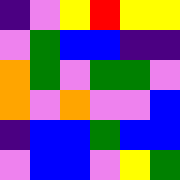[["indigo", "violet", "yellow", "red", "yellow", "yellow"], ["violet", "green", "blue", "blue", "indigo", "indigo"], ["orange", "green", "violet", "green", "green", "violet"], ["orange", "violet", "orange", "violet", "violet", "blue"], ["indigo", "blue", "blue", "green", "blue", "blue"], ["violet", "blue", "blue", "violet", "yellow", "green"]]